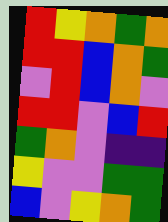[["red", "yellow", "orange", "green", "orange"], ["red", "red", "blue", "orange", "green"], ["violet", "red", "blue", "orange", "violet"], ["red", "red", "violet", "blue", "red"], ["green", "orange", "violet", "indigo", "indigo"], ["yellow", "violet", "violet", "green", "green"], ["blue", "violet", "yellow", "orange", "green"]]